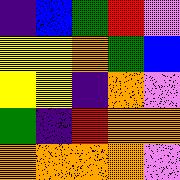[["indigo", "blue", "green", "red", "violet"], ["yellow", "yellow", "orange", "green", "blue"], ["yellow", "yellow", "indigo", "orange", "violet"], ["green", "indigo", "red", "orange", "orange"], ["orange", "orange", "orange", "orange", "violet"]]